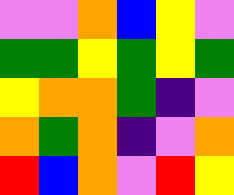[["violet", "violet", "orange", "blue", "yellow", "violet"], ["green", "green", "yellow", "green", "yellow", "green"], ["yellow", "orange", "orange", "green", "indigo", "violet"], ["orange", "green", "orange", "indigo", "violet", "orange"], ["red", "blue", "orange", "violet", "red", "yellow"]]